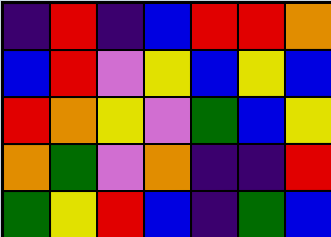[["indigo", "red", "indigo", "blue", "red", "red", "orange"], ["blue", "red", "violet", "yellow", "blue", "yellow", "blue"], ["red", "orange", "yellow", "violet", "green", "blue", "yellow"], ["orange", "green", "violet", "orange", "indigo", "indigo", "red"], ["green", "yellow", "red", "blue", "indigo", "green", "blue"]]